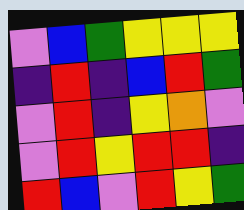[["violet", "blue", "green", "yellow", "yellow", "yellow"], ["indigo", "red", "indigo", "blue", "red", "green"], ["violet", "red", "indigo", "yellow", "orange", "violet"], ["violet", "red", "yellow", "red", "red", "indigo"], ["red", "blue", "violet", "red", "yellow", "green"]]